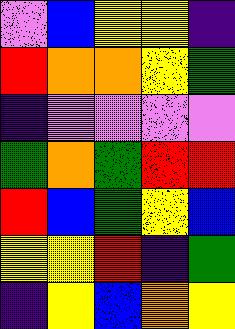[["violet", "blue", "yellow", "yellow", "indigo"], ["red", "orange", "orange", "yellow", "green"], ["indigo", "violet", "violet", "violet", "violet"], ["green", "orange", "green", "red", "red"], ["red", "blue", "green", "yellow", "blue"], ["yellow", "yellow", "red", "indigo", "green"], ["indigo", "yellow", "blue", "orange", "yellow"]]